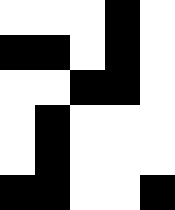[["white", "white", "white", "black", "white"], ["black", "black", "white", "black", "white"], ["white", "white", "black", "black", "white"], ["white", "black", "white", "white", "white"], ["white", "black", "white", "white", "white"], ["black", "black", "white", "white", "black"]]